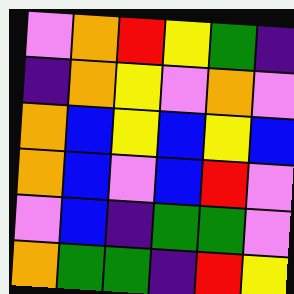[["violet", "orange", "red", "yellow", "green", "indigo"], ["indigo", "orange", "yellow", "violet", "orange", "violet"], ["orange", "blue", "yellow", "blue", "yellow", "blue"], ["orange", "blue", "violet", "blue", "red", "violet"], ["violet", "blue", "indigo", "green", "green", "violet"], ["orange", "green", "green", "indigo", "red", "yellow"]]